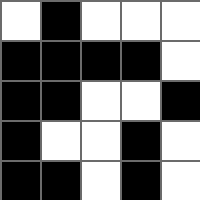[["white", "black", "white", "white", "white"], ["black", "black", "black", "black", "white"], ["black", "black", "white", "white", "black"], ["black", "white", "white", "black", "white"], ["black", "black", "white", "black", "white"]]